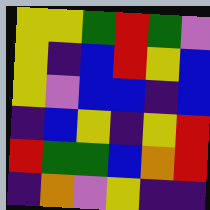[["yellow", "yellow", "green", "red", "green", "violet"], ["yellow", "indigo", "blue", "red", "yellow", "blue"], ["yellow", "violet", "blue", "blue", "indigo", "blue"], ["indigo", "blue", "yellow", "indigo", "yellow", "red"], ["red", "green", "green", "blue", "orange", "red"], ["indigo", "orange", "violet", "yellow", "indigo", "indigo"]]